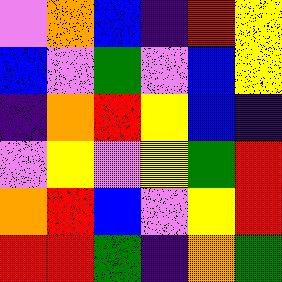[["violet", "orange", "blue", "indigo", "red", "yellow"], ["blue", "violet", "green", "violet", "blue", "yellow"], ["indigo", "orange", "red", "yellow", "blue", "indigo"], ["violet", "yellow", "violet", "yellow", "green", "red"], ["orange", "red", "blue", "violet", "yellow", "red"], ["red", "red", "green", "indigo", "orange", "green"]]